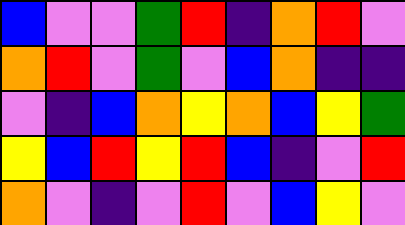[["blue", "violet", "violet", "green", "red", "indigo", "orange", "red", "violet"], ["orange", "red", "violet", "green", "violet", "blue", "orange", "indigo", "indigo"], ["violet", "indigo", "blue", "orange", "yellow", "orange", "blue", "yellow", "green"], ["yellow", "blue", "red", "yellow", "red", "blue", "indigo", "violet", "red"], ["orange", "violet", "indigo", "violet", "red", "violet", "blue", "yellow", "violet"]]